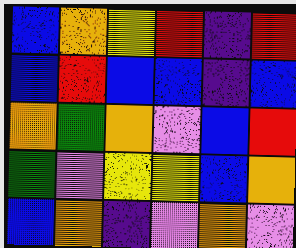[["blue", "orange", "yellow", "red", "indigo", "red"], ["blue", "red", "blue", "blue", "indigo", "blue"], ["orange", "green", "orange", "violet", "blue", "red"], ["green", "violet", "yellow", "yellow", "blue", "orange"], ["blue", "orange", "indigo", "violet", "orange", "violet"]]